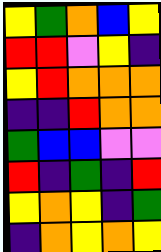[["yellow", "green", "orange", "blue", "yellow"], ["red", "red", "violet", "yellow", "indigo"], ["yellow", "red", "orange", "orange", "orange"], ["indigo", "indigo", "red", "orange", "orange"], ["green", "blue", "blue", "violet", "violet"], ["red", "indigo", "green", "indigo", "red"], ["yellow", "orange", "yellow", "indigo", "green"], ["indigo", "orange", "yellow", "orange", "yellow"]]